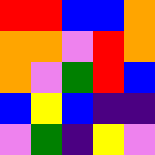[["red", "red", "blue", "blue", "orange"], ["orange", "orange", "violet", "red", "orange"], ["orange", "violet", "green", "red", "blue"], ["blue", "yellow", "blue", "indigo", "indigo"], ["violet", "green", "indigo", "yellow", "violet"]]